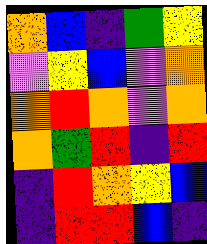[["orange", "blue", "indigo", "green", "yellow"], ["violet", "yellow", "blue", "violet", "orange"], ["orange", "red", "orange", "violet", "orange"], ["orange", "green", "red", "indigo", "red"], ["indigo", "red", "orange", "yellow", "blue"], ["indigo", "red", "red", "blue", "indigo"]]